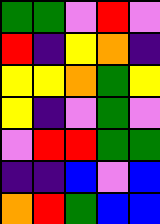[["green", "green", "violet", "red", "violet"], ["red", "indigo", "yellow", "orange", "indigo"], ["yellow", "yellow", "orange", "green", "yellow"], ["yellow", "indigo", "violet", "green", "violet"], ["violet", "red", "red", "green", "green"], ["indigo", "indigo", "blue", "violet", "blue"], ["orange", "red", "green", "blue", "blue"]]